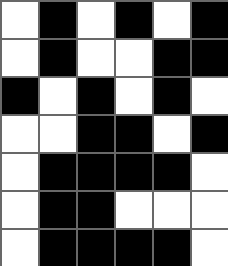[["white", "black", "white", "black", "white", "black"], ["white", "black", "white", "white", "black", "black"], ["black", "white", "black", "white", "black", "white"], ["white", "white", "black", "black", "white", "black"], ["white", "black", "black", "black", "black", "white"], ["white", "black", "black", "white", "white", "white"], ["white", "black", "black", "black", "black", "white"]]